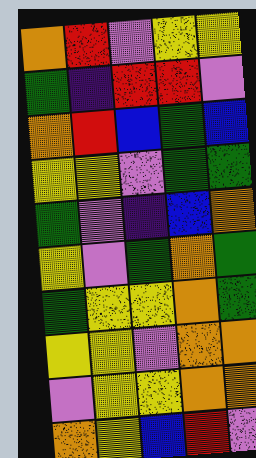[["orange", "red", "violet", "yellow", "yellow"], ["green", "indigo", "red", "red", "violet"], ["orange", "red", "blue", "green", "blue"], ["yellow", "yellow", "violet", "green", "green"], ["green", "violet", "indigo", "blue", "orange"], ["yellow", "violet", "green", "orange", "green"], ["green", "yellow", "yellow", "orange", "green"], ["yellow", "yellow", "violet", "orange", "orange"], ["violet", "yellow", "yellow", "orange", "orange"], ["orange", "yellow", "blue", "red", "violet"]]